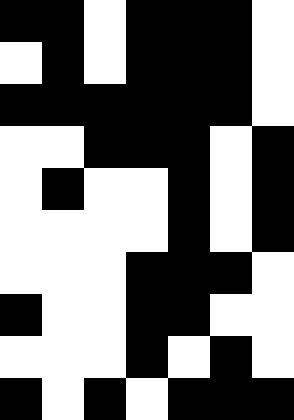[["black", "black", "white", "black", "black", "black", "white"], ["white", "black", "white", "black", "black", "black", "white"], ["black", "black", "black", "black", "black", "black", "white"], ["white", "white", "black", "black", "black", "white", "black"], ["white", "black", "white", "white", "black", "white", "black"], ["white", "white", "white", "white", "black", "white", "black"], ["white", "white", "white", "black", "black", "black", "white"], ["black", "white", "white", "black", "black", "white", "white"], ["white", "white", "white", "black", "white", "black", "white"], ["black", "white", "black", "white", "black", "black", "black"]]